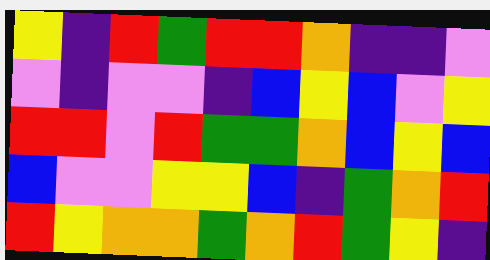[["yellow", "indigo", "red", "green", "red", "red", "orange", "indigo", "indigo", "violet"], ["violet", "indigo", "violet", "violet", "indigo", "blue", "yellow", "blue", "violet", "yellow"], ["red", "red", "violet", "red", "green", "green", "orange", "blue", "yellow", "blue"], ["blue", "violet", "violet", "yellow", "yellow", "blue", "indigo", "green", "orange", "red"], ["red", "yellow", "orange", "orange", "green", "orange", "red", "green", "yellow", "indigo"]]